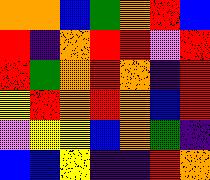[["orange", "orange", "blue", "green", "orange", "red", "blue"], ["red", "indigo", "orange", "red", "red", "violet", "red"], ["red", "green", "orange", "red", "orange", "indigo", "red"], ["yellow", "red", "orange", "red", "orange", "blue", "red"], ["violet", "yellow", "yellow", "blue", "orange", "green", "indigo"], ["blue", "blue", "yellow", "indigo", "indigo", "red", "orange"]]